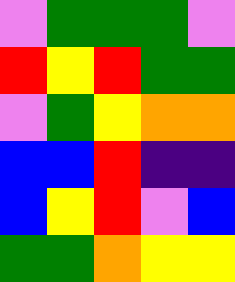[["violet", "green", "green", "green", "violet"], ["red", "yellow", "red", "green", "green"], ["violet", "green", "yellow", "orange", "orange"], ["blue", "blue", "red", "indigo", "indigo"], ["blue", "yellow", "red", "violet", "blue"], ["green", "green", "orange", "yellow", "yellow"]]